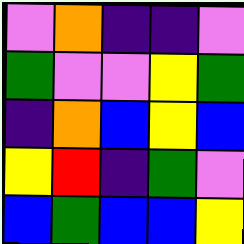[["violet", "orange", "indigo", "indigo", "violet"], ["green", "violet", "violet", "yellow", "green"], ["indigo", "orange", "blue", "yellow", "blue"], ["yellow", "red", "indigo", "green", "violet"], ["blue", "green", "blue", "blue", "yellow"]]